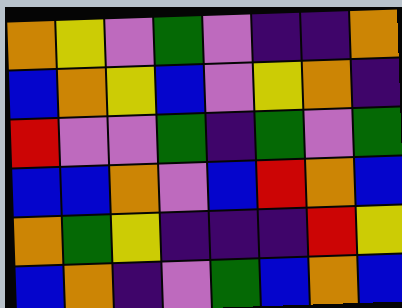[["orange", "yellow", "violet", "green", "violet", "indigo", "indigo", "orange"], ["blue", "orange", "yellow", "blue", "violet", "yellow", "orange", "indigo"], ["red", "violet", "violet", "green", "indigo", "green", "violet", "green"], ["blue", "blue", "orange", "violet", "blue", "red", "orange", "blue"], ["orange", "green", "yellow", "indigo", "indigo", "indigo", "red", "yellow"], ["blue", "orange", "indigo", "violet", "green", "blue", "orange", "blue"]]